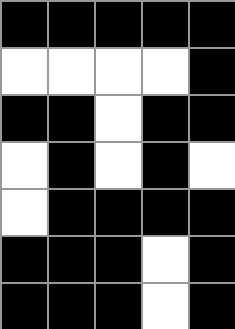[["black", "black", "black", "black", "black"], ["white", "white", "white", "white", "black"], ["black", "black", "white", "black", "black"], ["white", "black", "white", "black", "white"], ["white", "black", "black", "black", "black"], ["black", "black", "black", "white", "black"], ["black", "black", "black", "white", "black"]]